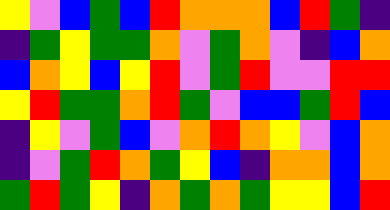[["yellow", "violet", "blue", "green", "blue", "red", "orange", "orange", "orange", "blue", "red", "green", "indigo"], ["indigo", "green", "yellow", "green", "green", "orange", "violet", "green", "orange", "violet", "indigo", "blue", "orange"], ["blue", "orange", "yellow", "blue", "yellow", "red", "violet", "green", "red", "violet", "violet", "red", "red"], ["yellow", "red", "green", "green", "orange", "red", "green", "violet", "blue", "blue", "green", "red", "blue"], ["indigo", "yellow", "violet", "green", "blue", "violet", "orange", "red", "orange", "yellow", "violet", "blue", "orange"], ["indigo", "violet", "green", "red", "orange", "green", "yellow", "blue", "indigo", "orange", "orange", "blue", "orange"], ["green", "red", "green", "yellow", "indigo", "orange", "green", "orange", "green", "yellow", "yellow", "blue", "red"]]